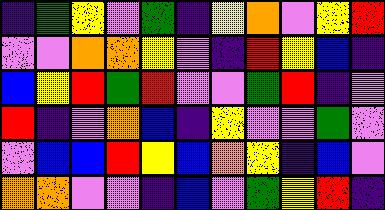[["indigo", "green", "yellow", "violet", "green", "indigo", "yellow", "orange", "violet", "yellow", "red"], ["violet", "violet", "orange", "orange", "yellow", "violet", "indigo", "red", "yellow", "blue", "indigo"], ["blue", "yellow", "red", "green", "red", "violet", "violet", "green", "red", "indigo", "violet"], ["red", "indigo", "violet", "orange", "blue", "indigo", "yellow", "violet", "violet", "green", "violet"], ["violet", "blue", "blue", "red", "yellow", "blue", "orange", "yellow", "indigo", "blue", "violet"], ["orange", "orange", "violet", "violet", "indigo", "blue", "violet", "green", "yellow", "red", "indigo"]]